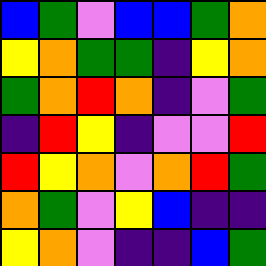[["blue", "green", "violet", "blue", "blue", "green", "orange"], ["yellow", "orange", "green", "green", "indigo", "yellow", "orange"], ["green", "orange", "red", "orange", "indigo", "violet", "green"], ["indigo", "red", "yellow", "indigo", "violet", "violet", "red"], ["red", "yellow", "orange", "violet", "orange", "red", "green"], ["orange", "green", "violet", "yellow", "blue", "indigo", "indigo"], ["yellow", "orange", "violet", "indigo", "indigo", "blue", "green"]]